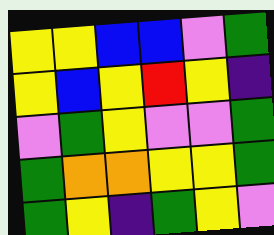[["yellow", "yellow", "blue", "blue", "violet", "green"], ["yellow", "blue", "yellow", "red", "yellow", "indigo"], ["violet", "green", "yellow", "violet", "violet", "green"], ["green", "orange", "orange", "yellow", "yellow", "green"], ["green", "yellow", "indigo", "green", "yellow", "violet"]]